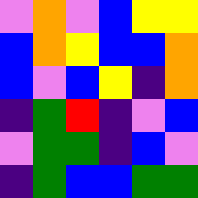[["violet", "orange", "violet", "blue", "yellow", "yellow"], ["blue", "orange", "yellow", "blue", "blue", "orange"], ["blue", "violet", "blue", "yellow", "indigo", "orange"], ["indigo", "green", "red", "indigo", "violet", "blue"], ["violet", "green", "green", "indigo", "blue", "violet"], ["indigo", "green", "blue", "blue", "green", "green"]]